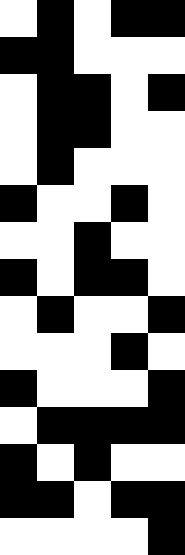[["white", "black", "white", "black", "black"], ["black", "black", "white", "white", "white"], ["white", "black", "black", "white", "black"], ["white", "black", "black", "white", "white"], ["white", "black", "white", "white", "white"], ["black", "white", "white", "black", "white"], ["white", "white", "black", "white", "white"], ["black", "white", "black", "black", "white"], ["white", "black", "white", "white", "black"], ["white", "white", "white", "black", "white"], ["black", "white", "white", "white", "black"], ["white", "black", "black", "black", "black"], ["black", "white", "black", "white", "white"], ["black", "black", "white", "black", "black"], ["white", "white", "white", "white", "black"]]